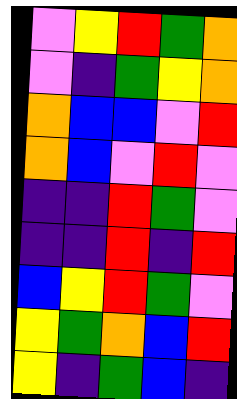[["violet", "yellow", "red", "green", "orange"], ["violet", "indigo", "green", "yellow", "orange"], ["orange", "blue", "blue", "violet", "red"], ["orange", "blue", "violet", "red", "violet"], ["indigo", "indigo", "red", "green", "violet"], ["indigo", "indigo", "red", "indigo", "red"], ["blue", "yellow", "red", "green", "violet"], ["yellow", "green", "orange", "blue", "red"], ["yellow", "indigo", "green", "blue", "indigo"]]